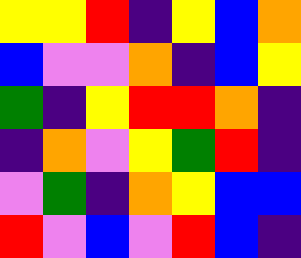[["yellow", "yellow", "red", "indigo", "yellow", "blue", "orange"], ["blue", "violet", "violet", "orange", "indigo", "blue", "yellow"], ["green", "indigo", "yellow", "red", "red", "orange", "indigo"], ["indigo", "orange", "violet", "yellow", "green", "red", "indigo"], ["violet", "green", "indigo", "orange", "yellow", "blue", "blue"], ["red", "violet", "blue", "violet", "red", "blue", "indigo"]]